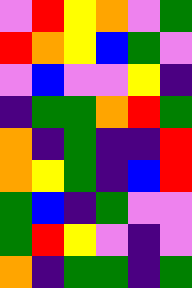[["violet", "red", "yellow", "orange", "violet", "green"], ["red", "orange", "yellow", "blue", "green", "violet"], ["violet", "blue", "violet", "violet", "yellow", "indigo"], ["indigo", "green", "green", "orange", "red", "green"], ["orange", "indigo", "green", "indigo", "indigo", "red"], ["orange", "yellow", "green", "indigo", "blue", "red"], ["green", "blue", "indigo", "green", "violet", "violet"], ["green", "red", "yellow", "violet", "indigo", "violet"], ["orange", "indigo", "green", "green", "indigo", "green"]]